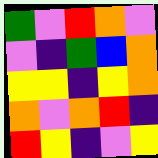[["green", "violet", "red", "orange", "violet"], ["violet", "indigo", "green", "blue", "orange"], ["yellow", "yellow", "indigo", "yellow", "orange"], ["orange", "violet", "orange", "red", "indigo"], ["red", "yellow", "indigo", "violet", "yellow"]]